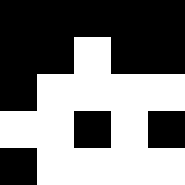[["black", "black", "black", "black", "black"], ["black", "black", "white", "black", "black"], ["black", "white", "white", "white", "white"], ["white", "white", "black", "white", "black"], ["black", "white", "white", "white", "white"]]